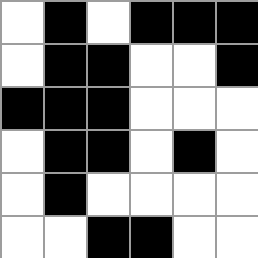[["white", "black", "white", "black", "black", "black"], ["white", "black", "black", "white", "white", "black"], ["black", "black", "black", "white", "white", "white"], ["white", "black", "black", "white", "black", "white"], ["white", "black", "white", "white", "white", "white"], ["white", "white", "black", "black", "white", "white"]]